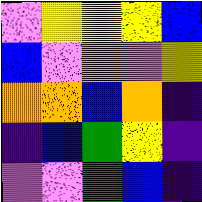[["violet", "yellow", "yellow", "yellow", "blue"], ["blue", "violet", "orange", "violet", "yellow"], ["orange", "orange", "blue", "orange", "indigo"], ["indigo", "blue", "green", "yellow", "indigo"], ["violet", "violet", "green", "blue", "indigo"]]